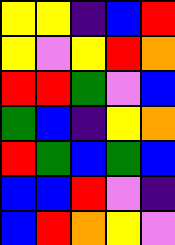[["yellow", "yellow", "indigo", "blue", "red"], ["yellow", "violet", "yellow", "red", "orange"], ["red", "red", "green", "violet", "blue"], ["green", "blue", "indigo", "yellow", "orange"], ["red", "green", "blue", "green", "blue"], ["blue", "blue", "red", "violet", "indigo"], ["blue", "red", "orange", "yellow", "violet"]]